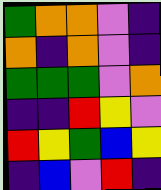[["green", "orange", "orange", "violet", "indigo"], ["orange", "indigo", "orange", "violet", "indigo"], ["green", "green", "green", "violet", "orange"], ["indigo", "indigo", "red", "yellow", "violet"], ["red", "yellow", "green", "blue", "yellow"], ["indigo", "blue", "violet", "red", "indigo"]]